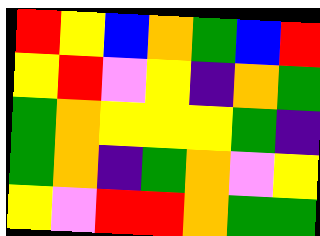[["red", "yellow", "blue", "orange", "green", "blue", "red"], ["yellow", "red", "violet", "yellow", "indigo", "orange", "green"], ["green", "orange", "yellow", "yellow", "yellow", "green", "indigo"], ["green", "orange", "indigo", "green", "orange", "violet", "yellow"], ["yellow", "violet", "red", "red", "orange", "green", "green"]]